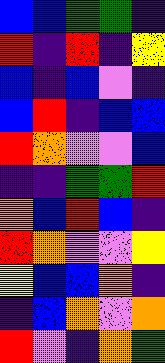[["blue", "blue", "green", "green", "indigo"], ["red", "indigo", "red", "indigo", "yellow"], ["blue", "indigo", "blue", "violet", "indigo"], ["blue", "red", "indigo", "blue", "blue"], ["red", "orange", "violet", "violet", "blue"], ["indigo", "indigo", "green", "green", "red"], ["orange", "blue", "red", "blue", "indigo"], ["red", "orange", "violet", "violet", "yellow"], ["yellow", "blue", "blue", "orange", "indigo"], ["indigo", "blue", "orange", "violet", "orange"], ["red", "violet", "indigo", "orange", "green"]]